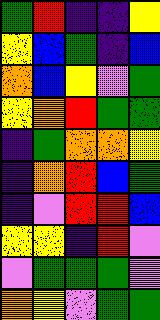[["green", "red", "indigo", "indigo", "yellow"], ["yellow", "blue", "green", "indigo", "blue"], ["orange", "blue", "yellow", "violet", "green"], ["yellow", "orange", "red", "green", "green"], ["indigo", "green", "orange", "orange", "yellow"], ["indigo", "orange", "red", "blue", "green"], ["indigo", "violet", "red", "red", "blue"], ["yellow", "yellow", "indigo", "red", "violet"], ["violet", "green", "green", "green", "violet"], ["orange", "yellow", "violet", "green", "green"]]